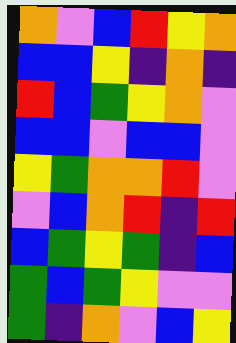[["orange", "violet", "blue", "red", "yellow", "orange"], ["blue", "blue", "yellow", "indigo", "orange", "indigo"], ["red", "blue", "green", "yellow", "orange", "violet"], ["blue", "blue", "violet", "blue", "blue", "violet"], ["yellow", "green", "orange", "orange", "red", "violet"], ["violet", "blue", "orange", "red", "indigo", "red"], ["blue", "green", "yellow", "green", "indigo", "blue"], ["green", "blue", "green", "yellow", "violet", "violet"], ["green", "indigo", "orange", "violet", "blue", "yellow"]]